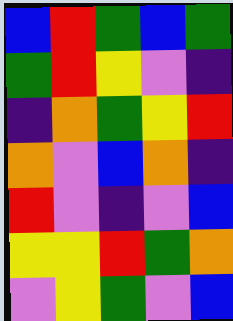[["blue", "red", "green", "blue", "green"], ["green", "red", "yellow", "violet", "indigo"], ["indigo", "orange", "green", "yellow", "red"], ["orange", "violet", "blue", "orange", "indigo"], ["red", "violet", "indigo", "violet", "blue"], ["yellow", "yellow", "red", "green", "orange"], ["violet", "yellow", "green", "violet", "blue"]]